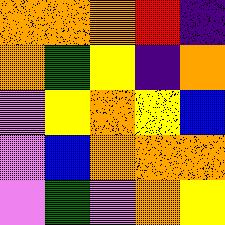[["orange", "orange", "orange", "red", "indigo"], ["orange", "green", "yellow", "indigo", "orange"], ["violet", "yellow", "orange", "yellow", "blue"], ["violet", "blue", "orange", "orange", "orange"], ["violet", "green", "violet", "orange", "yellow"]]